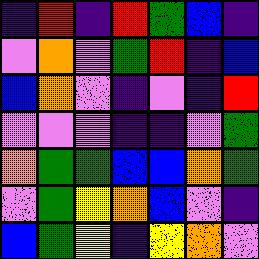[["indigo", "red", "indigo", "red", "green", "blue", "indigo"], ["violet", "orange", "violet", "green", "red", "indigo", "blue"], ["blue", "orange", "violet", "indigo", "violet", "indigo", "red"], ["violet", "violet", "violet", "indigo", "indigo", "violet", "green"], ["orange", "green", "green", "blue", "blue", "orange", "green"], ["violet", "green", "yellow", "orange", "blue", "violet", "indigo"], ["blue", "green", "yellow", "indigo", "yellow", "orange", "violet"]]